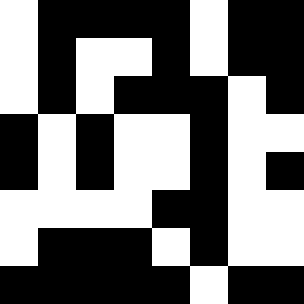[["white", "black", "black", "black", "black", "white", "black", "black"], ["white", "black", "white", "white", "black", "white", "black", "black"], ["white", "black", "white", "black", "black", "black", "white", "black"], ["black", "white", "black", "white", "white", "black", "white", "white"], ["black", "white", "black", "white", "white", "black", "white", "black"], ["white", "white", "white", "white", "black", "black", "white", "white"], ["white", "black", "black", "black", "white", "black", "white", "white"], ["black", "black", "black", "black", "black", "white", "black", "black"]]